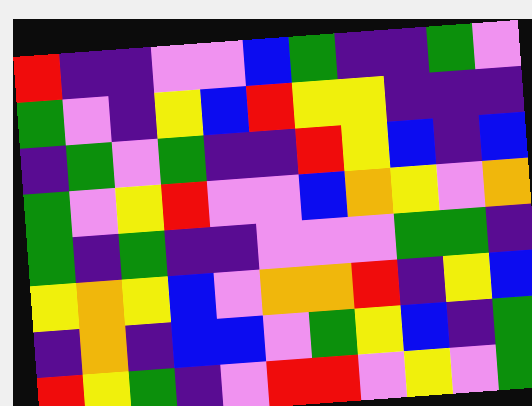[["red", "indigo", "indigo", "violet", "violet", "blue", "green", "indigo", "indigo", "green", "violet"], ["green", "violet", "indigo", "yellow", "blue", "red", "yellow", "yellow", "indigo", "indigo", "indigo"], ["indigo", "green", "violet", "green", "indigo", "indigo", "red", "yellow", "blue", "indigo", "blue"], ["green", "violet", "yellow", "red", "violet", "violet", "blue", "orange", "yellow", "violet", "orange"], ["green", "indigo", "green", "indigo", "indigo", "violet", "violet", "violet", "green", "green", "indigo"], ["yellow", "orange", "yellow", "blue", "violet", "orange", "orange", "red", "indigo", "yellow", "blue"], ["indigo", "orange", "indigo", "blue", "blue", "violet", "green", "yellow", "blue", "indigo", "green"], ["red", "yellow", "green", "indigo", "violet", "red", "red", "violet", "yellow", "violet", "green"]]